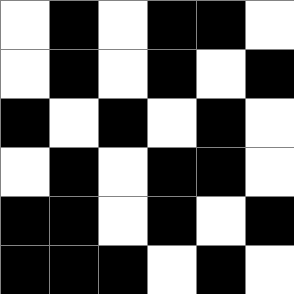[["white", "black", "white", "black", "black", "white"], ["white", "black", "white", "black", "white", "black"], ["black", "white", "black", "white", "black", "white"], ["white", "black", "white", "black", "black", "white"], ["black", "black", "white", "black", "white", "black"], ["black", "black", "black", "white", "black", "white"]]